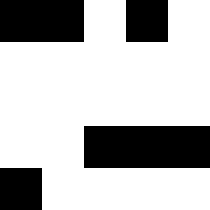[["black", "black", "white", "black", "white"], ["white", "white", "white", "white", "white"], ["white", "white", "white", "white", "white"], ["white", "white", "black", "black", "black"], ["black", "white", "white", "white", "white"]]